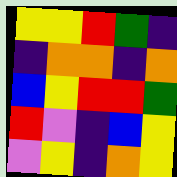[["yellow", "yellow", "red", "green", "indigo"], ["indigo", "orange", "orange", "indigo", "orange"], ["blue", "yellow", "red", "red", "green"], ["red", "violet", "indigo", "blue", "yellow"], ["violet", "yellow", "indigo", "orange", "yellow"]]